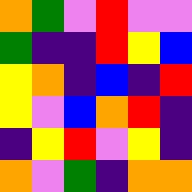[["orange", "green", "violet", "red", "violet", "violet"], ["green", "indigo", "indigo", "red", "yellow", "blue"], ["yellow", "orange", "indigo", "blue", "indigo", "red"], ["yellow", "violet", "blue", "orange", "red", "indigo"], ["indigo", "yellow", "red", "violet", "yellow", "indigo"], ["orange", "violet", "green", "indigo", "orange", "orange"]]